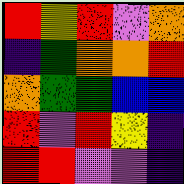[["red", "yellow", "red", "violet", "orange"], ["indigo", "green", "orange", "orange", "red"], ["orange", "green", "green", "blue", "blue"], ["red", "violet", "red", "yellow", "indigo"], ["red", "red", "violet", "violet", "indigo"]]